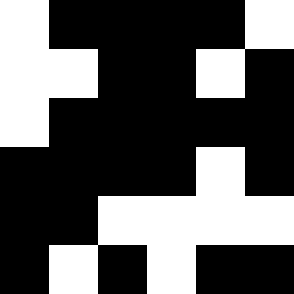[["white", "black", "black", "black", "black", "white"], ["white", "white", "black", "black", "white", "black"], ["white", "black", "black", "black", "black", "black"], ["black", "black", "black", "black", "white", "black"], ["black", "black", "white", "white", "white", "white"], ["black", "white", "black", "white", "black", "black"]]